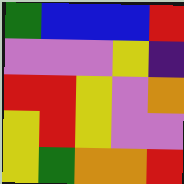[["green", "blue", "blue", "blue", "red"], ["violet", "violet", "violet", "yellow", "indigo"], ["red", "red", "yellow", "violet", "orange"], ["yellow", "red", "yellow", "violet", "violet"], ["yellow", "green", "orange", "orange", "red"]]